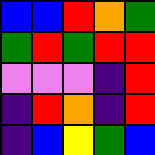[["blue", "blue", "red", "orange", "green"], ["green", "red", "green", "red", "red"], ["violet", "violet", "violet", "indigo", "red"], ["indigo", "red", "orange", "indigo", "red"], ["indigo", "blue", "yellow", "green", "blue"]]